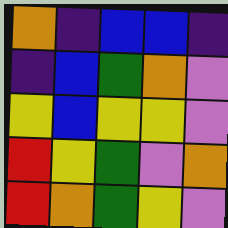[["orange", "indigo", "blue", "blue", "indigo"], ["indigo", "blue", "green", "orange", "violet"], ["yellow", "blue", "yellow", "yellow", "violet"], ["red", "yellow", "green", "violet", "orange"], ["red", "orange", "green", "yellow", "violet"]]